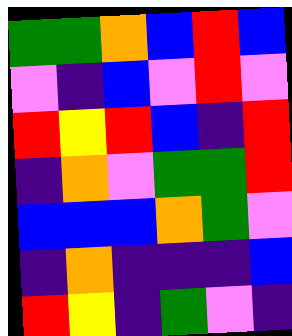[["green", "green", "orange", "blue", "red", "blue"], ["violet", "indigo", "blue", "violet", "red", "violet"], ["red", "yellow", "red", "blue", "indigo", "red"], ["indigo", "orange", "violet", "green", "green", "red"], ["blue", "blue", "blue", "orange", "green", "violet"], ["indigo", "orange", "indigo", "indigo", "indigo", "blue"], ["red", "yellow", "indigo", "green", "violet", "indigo"]]